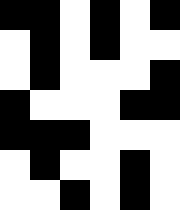[["black", "black", "white", "black", "white", "black"], ["white", "black", "white", "black", "white", "white"], ["white", "black", "white", "white", "white", "black"], ["black", "white", "white", "white", "black", "black"], ["black", "black", "black", "white", "white", "white"], ["white", "black", "white", "white", "black", "white"], ["white", "white", "black", "white", "black", "white"]]